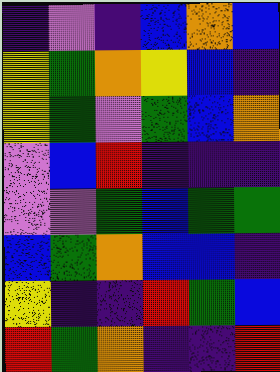[["indigo", "violet", "indigo", "blue", "orange", "blue"], ["yellow", "green", "orange", "yellow", "blue", "indigo"], ["yellow", "green", "violet", "green", "blue", "orange"], ["violet", "blue", "red", "indigo", "indigo", "indigo"], ["violet", "violet", "green", "blue", "green", "green"], ["blue", "green", "orange", "blue", "blue", "indigo"], ["yellow", "indigo", "indigo", "red", "green", "blue"], ["red", "green", "orange", "indigo", "indigo", "red"]]